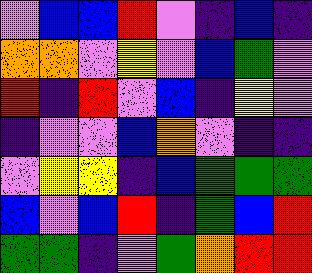[["violet", "blue", "blue", "red", "violet", "indigo", "blue", "indigo"], ["orange", "orange", "violet", "yellow", "violet", "blue", "green", "violet"], ["red", "indigo", "red", "violet", "blue", "indigo", "yellow", "violet"], ["indigo", "violet", "violet", "blue", "orange", "violet", "indigo", "indigo"], ["violet", "yellow", "yellow", "indigo", "blue", "green", "green", "green"], ["blue", "violet", "blue", "red", "indigo", "green", "blue", "red"], ["green", "green", "indigo", "violet", "green", "orange", "red", "red"]]